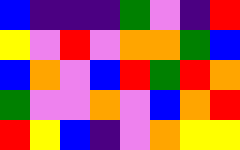[["blue", "indigo", "indigo", "indigo", "green", "violet", "indigo", "red"], ["yellow", "violet", "red", "violet", "orange", "orange", "green", "blue"], ["blue", "orange", "violet", "blue", "red", "green", "red", "orange"], ["green", "violet", "violet", "orange", "violet", "blue", "orange", "red"], ["red", "yellow", "blue", "indigo", "violet", "orange", "yellow", "yellow"]]